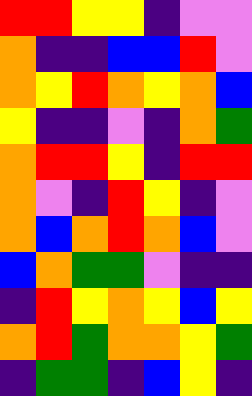[["red", "red", "yellow", "yellow", "indigo", "violet", "violet"], ["orange", "indigo", "indigo", "blue", "blue", "red", "violet"], ["orange", "yellow", "red", "orange", "yellow", "orange", "blue"], ["yellow", "indigo", "indigo", "violet", "indigo", "orange", "green"], ["orange", "red", "red", "yellow", "indigo", "red", "red"], ["orange", "violet", "indigo", "red", "yellow", "indigo", "violet"], ["orange", "blue", "orange", "red", "orange", "blue", "violet"], ["blue", "orange", "green", "green", "violet", "indigo", "indigo"], ["indigo", "red", "yellow", "orange", "yellow", "blue", "yellow"], ["orange", "red", "green", "orange", "orange", "yellow", "green"], ["indigo", "green", "green", "indigo", "blue", "yellow", "indigo"]]